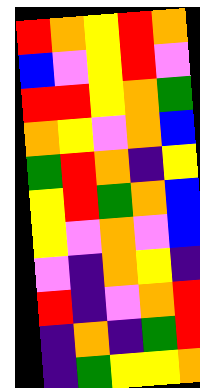[["red", "orange", "yellow", "red", "orange"], ["blue", "violet", "yellow", "red", "violet"], ["red", "red", "yellow", "orange", "green"], ["orange", "yellow", "violet", "orange", "blue"], ["green", "red", "orange", "indigo", "yellow"], ["yellow", "red", "green", "orange", "blue"], ["yellow", "violet", "orange", "violet", "blue"], ["violet", "indigo", "orange", "yellow", "indigo"], ["red", "indigo", "violet", "orange", "red"], ["indigo", "orange", "indigo", "green", "red"], ["indigo", "green", "yellow", "yellow", "orange"]]